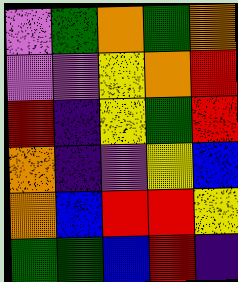[["violet", "green", "orange", "green", "orange"], ["violet", "violet", "yellow", "orange", "red"], ["red", "indigo", "yellow", "green", "red"], ["orange", "indigo", "violet", "yellow", "blue"], ["orange", "blue", "red", "red", "yellow"], ["green", "green", "blue", "red", "indigo"]]